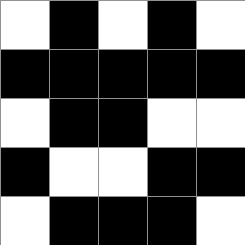[["white", "black", "white", "black", "white"], ["black", "black", "black", "black", "black"], ["white", "black", "black", "white", "white"], ["black", "white", "white", "black", "black"], ["white", "black", "black", "black", "white"]]